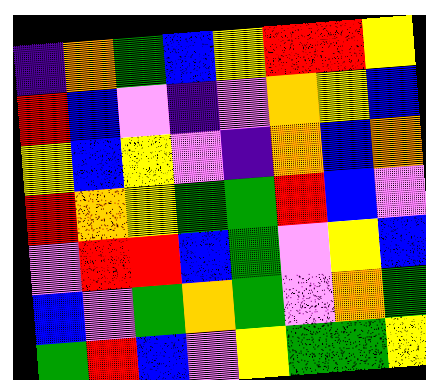[["indigo", "orange", "green", "blue", "yellow", "red", "red", "yellow"], ["red", "blue", "violet", "indigo", "violet", "orange", "yellow", "blue"], ["yellow", "blue", "yellow", "violet", "indigo", "orange", "blue", "orange"], ["red", "orange", "yellow", "green", "green", "red", "blue", "violet"], ["violet", "red", "red", "blue", "green", "violet", "yellow", "blue"], ["blue", "violet", "green", "orange", "green", "violet", "orange", "green"], ["green", "red", "blue", "violet", "yellow", "green", "green", "yellow"]]